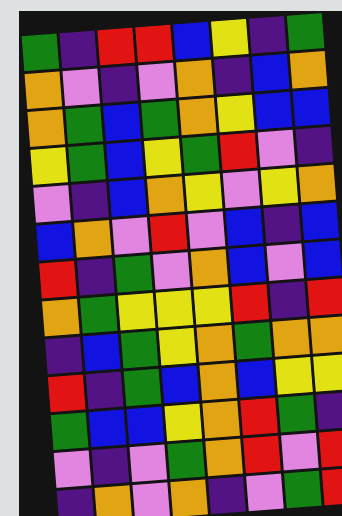[["green", "indigo", "red", "red", "blue", "yellow", "indigo", "green"], ["orange", "violet", "indigo", "violet", "orange", "indigo", "blue", "orange"], ["orange", "green", "blue", "green", "orange", "yellow", "blue", "blue"], ["yellow", "green", "blue", "yellow", "green", "red", "violet", "indigo"], ["violet", "indigo", "blue", "orange", "yellow", "violet", "yellow", "orange"], ["blue", "orange", "violet", "red", "violet", "blue", "indigo", "blue"], ["red", "indigo", "green", "violet", "orange", "blue", "violet", "blue"], ["orange", "green", "yellow", "yellow", "yellow", "red", "indigo", "red"], ["indigo", "blue", "green", "yellow", "orange", "green", "orange", "orange"], ["red", "indigo", "green", "blue", "orange", "blue", "yellow", "yellow"], ["green", "blue", "blue", "yellow", "orange", "red", "green", "indigo"], ["violet", "indigo", "violet", "green", "orange", "red", "violet", "red"], ["indigo", "orange", "violet", "orange", "indigo", "violet", "green", "red"]]